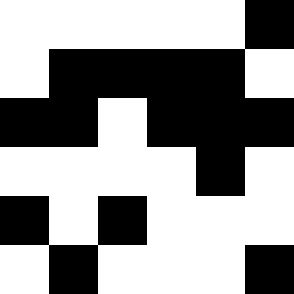[["white", "white", "white", "white", "white", "black"], ["white", "black", "black", "black", "black", "white"], ["black", "black", "white", "black", "black", "black"], ["white", "white", "white", "white", "black", "white"], ["black", "white", "black", "white", "white", "white"], ["white", "black", "white", "white", "white", "black"]]